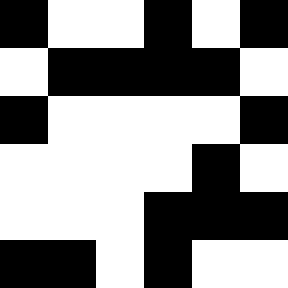[["black", "white", "white", "black", "white", "black"], ["white", "black", "black", "black", "black", "white"], ["black", "white", "white", "white", "white", "black"], ["white", "white", "white", "white", "black", "white"], ["white", "white", "white", "black", "black", "black"], ["black", "black", "white", "black", "white", "white"]]